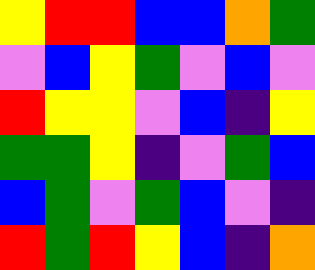[["yellow", "red", "red", "blue", "blue", "orange", "green"], ["violet", "blue", "yellow", "green", "violet", "blue", "violet"], ["red", "yellow", "yellow", "violet", "blue", "indigo", "yellow"], ["green", "green", "yellow", "indigo", "violet", "green", "blue"], ["blue", "green", "violet", "green", "blue", "violet", "indigo"], ["red", "green", "red", "yellow", "blue", "indigo", "orange"]]